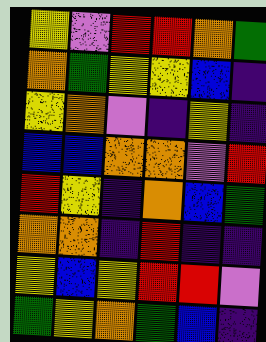[["yellow", "violet", "red", "red", "orange", "green"], ["orange", "green", "yellow", "yellow", "blue", "indigo"], ["yellow", "orange", "violet", "indigo", "yellow", "indigo"], ["blue", "blue", "orange", "orange", "violet", "red"], ["red", "yellow", "indigo", "orange", "blue", "green"], ["orange", "orange", "indigo", "red", "indigo", "indigo"], ["yellow", "blue", "yellow", "red", "red", "violet"], ["green", "yellow", "orange", "green", "blue", "indigo"]]